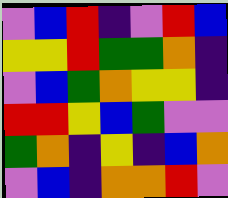[["violet", "blue", "red", "indigo", "violet", "red", "blue"], ["yellow", "yellow", "red", "green", "green", "orange", "indigo"], ["violet", "blue", "green", "orange", "yellow", "yellow", "indigo"], ["red", "red", "yellow", "blue", "green", "violet", "violet"], ["green", "orange", "indigo", "yellow", "indigo", "blue", "orange"], ["violet", "blue", "indigo", "orange", "orange", "red", "violet"]]